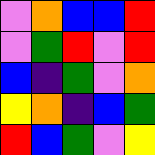[["violet", "orange", "blue", "blue", "red"], ["violet", "green", "red", "violet", "red"], ["blue", "indigo", "green", "violet", "orange"], ["yellow", "orange", "indigo", "blue", "green"], ["red", "blue", "green", "violet", "yellow"]]